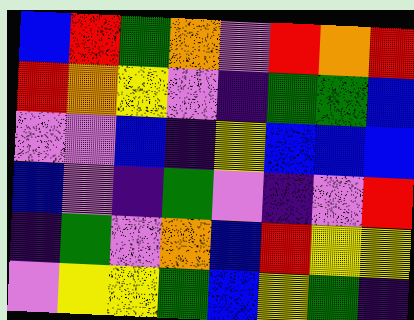[["blue", "red", "green", "orange", "violet", "red", "orange", "red"], ["red", "orange", "yellow", "violet", "indigo", "green", "green", "blue"], ["violet", "violet", "blue", "indigo", "yellow", "blue", "blue", "blue"], ["blue", "violet", "indigo", "green", "violet", "indigo", "violet", "red"], ["indigo", "green", "violet", "orange", "blue", "red", "yellow", "yellow"], ["violet", "yellow", "yellow", "green", "blue", "yellow", "green", "indigo"]]